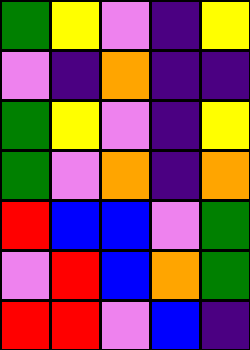[["green", "yellow", "violet", "indigo", "yellow"], ["violet", "indigo", "orange", "indigo", "indigo"], ["green", "yellow", "violet", "indigo", "yellow"], ["green", "violet", "orange", "indigo", "orange"], ["red", "blue", "blue", "violet", "green"], ["violet", "red", "blue", "orange", "green"], ["red", "red", "violet", "blue", "indigo"]]